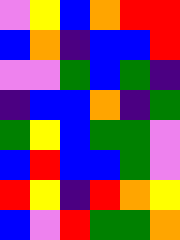[["violet", "yellow", "blue", "orange", "red", "red"], ["blue", "orange", "indigo", "blue", "blue", "red"], ["violet", "violet", "green", "blue", "green", "indigo"], ["indigo", "blue", "blue", "orange", "indigo", "green"], ["green", "yellow", "blue", "green", "green", "violet"], ["blue", "red", "blue", "blue", "green", "violet"], ["red", "yellow", "indigo", "red", "orange", "yellow"], ["blue", "violet", "red", "green", "green", "orange"]]